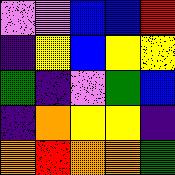[["violet", "violet", "blue", "blue", "red"], ["indigo", "yellow", "blue", "yellow", "yellow"], ["green", "indigo", "violet", "green", "blue"], ["indigo", "orange", "yellow", "yellow", "indigo"], ["orange", "red", "orange", "orange", "green"]]